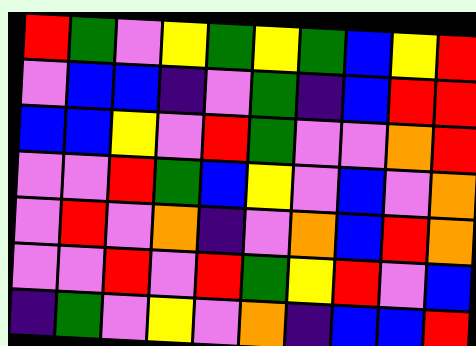[["red", "green", "violet", "yellow", "green", "yellow", "green", "blue", "yellow", "red"], ["violet", "blue", "blue", "indigo", "violet", "green", "indigo", "blue", "red", "red"], ["blue", "blue", "yellow", "violet", "red", "green", "violet", "violet", "orange", "red"], ["violet", "violet", "red", "green", "blue", "yellow", "violet", "blue", "violet", "orange"], ["violet", "red", "violet", "orange", "indigo", "violet", "orange", "blue", "red", "orange"], ["violet", "violet", "red", "violet", "red", "green", "yellow", "red", "violet", "blue"], ["indigo", "green", "violet", "yellow", "violet", "orange", "indigo", "blue", "blue", "red"]]